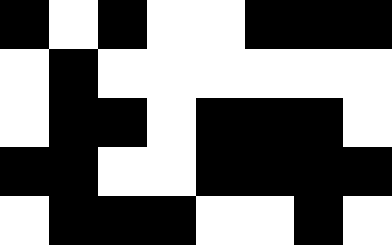[["black", "white", "black", "white", "white", "black", "black", "black"], ["white", "black", "white", "white", "white", "white", "white", "white"], ["white", "black", "black", "white", "black", "black", "black", "white"], ["black", "black", "white", "white", "black", "black", "black", "black"], ["white", "black", "black", "black", "white", "white", "black", "white"]]